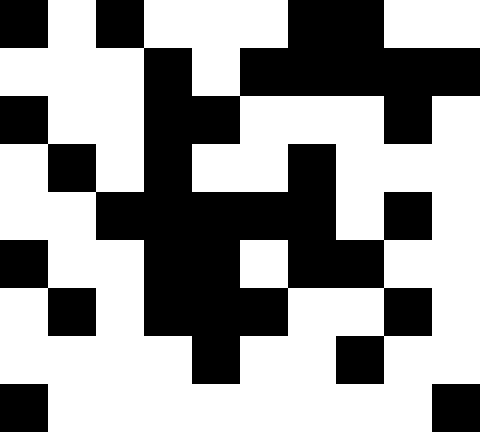[["black", "white", "black", "white", "white", "white", "black", "black", "white", "white"], ["white", "white", "white", "black", "white", "black", "black", "black", "black", "black"], ["black", "white", "white", "black", "black", "white", "white", "white", "black", "white"], ["white", "black", "white", "black", "white", "white", "black", "white", "white", "white"], ["white", "white", "black", "black", "black", "black", "black", "white", "black", "white"], ["black", "white", "white", "black", "black", "white", "black", "black", "white", "white"], ["white", "black", "white", "black", "black", "black", "white", "white", "black", "white"], ["white", "white", "white", "white", "black", "white", "white", "black", "white", "white"], ["black", "white", "white", "white", "white", "white", "white", "white", "white", "black"]]